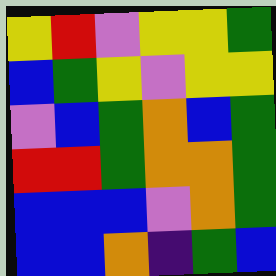[["yellow", "red", "violet", "yellow", "yellow", "green"], ["blue", "green", "yellow", "violet", "yellow", "yellow"], ["violet", "blue", "green", "orange", "blue", "green"], ["red", "red", "green", "orange", "orange", "green"], ["blue", "blue", "blue", "violet", "orange", "green"], ["blue", "blue", "orange", "indigo", "green", "blue"]]